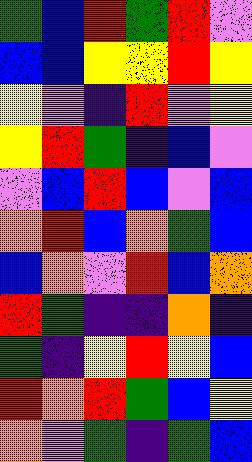[["green", "blue", "red", "green", "red", "violet"], ["blue", "blue", "yellow", "yellow", "red", "yellow"], ["yellow", "violet", "indigo", "red", "violet", "yellow"], ["yellow", "red", "green", "indigo", "blue", "violet"], ["violet", "blue", "red", "blue", "violet", "blue"], ["orange", "red", "blue", "orange", "green", "blue"], ["blue", "orange", "violet", "red", "blue", "orange"], ["red", "green", "indigo", "indigo", "orange", "indigo"], ["green", "indigo", "yellow", "red", "yellow", "blue"], ["red", "orange", "red", "green", "blue", "yellow"], ["orange", "violet", "green", "indigo", "green", "blue"]]